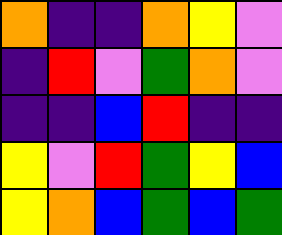[["orange", "indigo", "indigo", "orange", "yellow", "violet"], ["indigo", "red", "violet", "green", "orange", "violet"], ["indigo", "indigo", "blue", "red", "indigo", "indigo"], ["yellow", "violet", "red", "green", "yellow", "blue"], ["yellow", "orange", "blue", "green", "blue", "green"]]